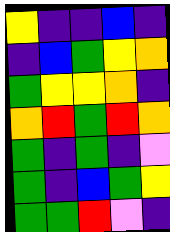[["yellow", "indigo", "indigo", "blue", "indigo"], ["indigo", "blue", "green", "yellow", "orange"], ["green", "yellow", "yellow", "orange", "indigo"], ["orange", "red", "green", "red", "orange"], ["green", "indigo", "green", "indigo", "violet"], ["green", "indigo", "blue", "green", "yellow"], ["green", "green", "red", "violet", "indigo"]]